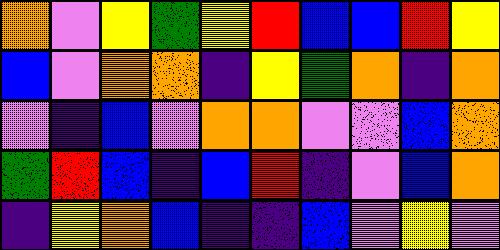[["orange", "violet", "yellow", "green", "yellow", "red", "blue", "blue", "red", "yellow"], ["blue", "violet", "orange", "orange", "indigo", "yellow", "green", "orange", "indigo", "orange"], ["violet", "indigo", "blue", "violet", "orange", "orange", "violet", "violet", "blue", "orange"], ["green", "red", "blue", "indigo", "blue", "red", "indigo", "violet", "blue", "orange"], ["indigo", "yellow", "orange", "blue", "indigo", "indigo", "blue", "violet", "yellow", "violet"]]